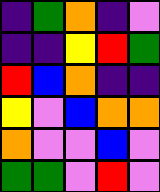[["indigo", "green", "orange", "indigo", "violet"], ["indigo", "indigo", "yellow", "red", "green"], ["red", "blue", "orange", "indigo", "indigo"], ["yellow", "violet", "blue", "orange", "orange"], ["orange", "violet", "violet", "blue", "violet"], ["green", "green", "violet", "red", "violet"]]